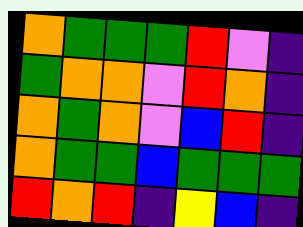[["orange", "green", "green", "green", "red", "violet", "indigo"], ["green", "orange", "orange", "violet", "red", "orange", "indigo"], ["orange", "green", "orange", "violet", "blue", "red", "indigo"], ["orange", "green", "green", "blue", "green", "green", "green"], ["red", "orange", "red", "indigo", "yellow", "blue", "indigo"]]